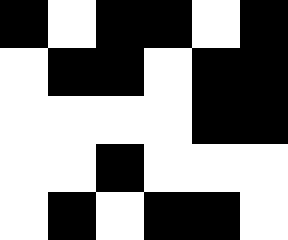[["black", "white", "black", "black", "white", "black"], ["white", "black", "black", "white", "black", "black"], ["white", "white", "white", "white", "black", "black"], ["white", "white", "black", "white", "white", "white"], ["white", "black", "white", "black", "black", "white"]]